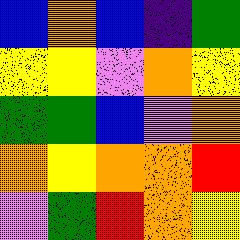[["blue", "orange", "blue", "indigo", "green"], ["yellow", "yellow", "violet", "orange", "yellow"], ["green", "green", "blue", "violet", "orange"], ["orange", "yellow", "orange", "orange", "red"], ["violet", "green", "red", "orange", "yellow"]]